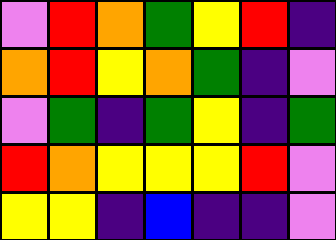[["violet", "red", "orange", "green", "yellow", "red", "indigo"], ["orange", "red", "yellow", "orange", "green", "indigo", "violet"], ["violet", "green", "indigo", "green", "yellow", "indigo", "green"], ["red", "orange", "yellow", "yellow", "yellow", "red", "violet"], ["yellow", "yellow", "indigo", "blue", "indigo", "indigo", "violet"]]